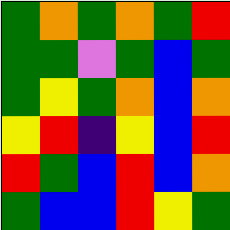[["green", "orange", "green", "orange", "green", "red"], ["green", "green", "violet", "green", "blue", "green"], ["green", "yellow", "green", "orange", "blue", "orange"], ["yellow", "red", "indigo", "yellow", "blue", "red"], ["red", "green", "blue", "red", "blue", "orange"], ["green", "blue", "blue", "red", "yellow", "green"]]